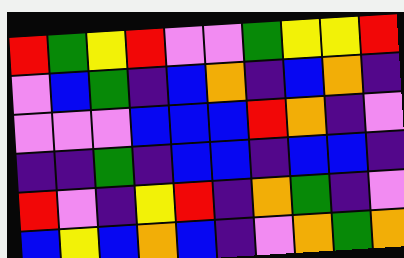[["red", "green", "yellow", "red", "violet", "violet", "green", "yellow", "yellow", "red"], ["violet", "blue", "green", "indigo", "blue", "orange", "indigo", "blue", "orange", "indigo"], ["violet", "violet", "violet", "blue", "blue", "blue", "red", "orange", "indigo", "violet"], ["indigo", "indigo", "green", "indigo", "blue", "blue", "indigo", "blue", "blue", "indigo"], ["red", "violet", "indigo", "yellow", "red", "indigo", "orange", "green", "indigo", "violet"], ["blue", "yellow", "blue", "orange", "blue", "indigo", "violet", "orange", "green", "orange"]]